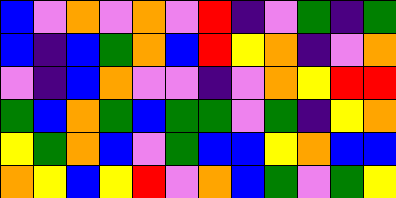[["blue", "violet", "orange", "violet", "orange", "violet", "red", "indigo", "violet", "green", "indigo", "green"], ["blue", "indigo", "blue", "green", "orange", "blue", "red", "yellow", "orange", "indigo", "violet", "orange"], ["violet", "indigo", "blue", "orange", "violet", "violet", "indigo", "violet", "orange", "yellow", "red", "red"], ["green", "blue", "orange", "green", "blue", "green", "green", "violet", "green", "indigo", "yellow", "orange"], ["yellow", "green", "orange", "blue", "violet", "green", "blue", "blue", "yellow", "orange", "blue", "blue"], ["orange", "yellow", "blue", "yellow", "red", "violet", "orange", "blue", "green", "violet", "green", "yellow"]]